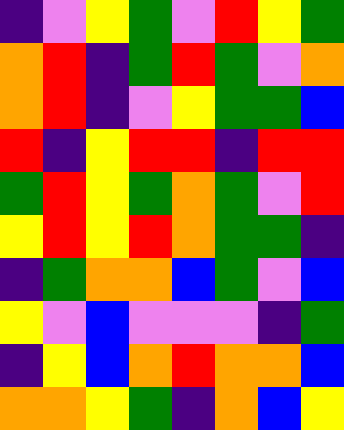[["indigo", "violet", "yellow", "green", "violet", "red", "yellow", "green"], ["orange", "red", "indigo", "green", "red", "green", "violet", "orange"], ["orange", "red", "indigo", "violet", "yellow", "green", "green", "blue"], ["red", "indigo", "yellow", "red", "red", "indigo", "red", "red"], ["green", "red", "yellow", "green", "orange", "green", "violet", "red"], ["yellow", "red", "yellow", "red", "orange", "green", "green", "indigo"], ["indigo", "green", "orange", "orange", "blue", "green", "violet", "blue"], ["yellow", "violet", "blue", "violet", "violet", "violet", "indigo", "green"], ["indigo", "yellow", "blue", "orange", "red", "orange", "orange", "blue"], ["orange", "orange", "yellow", "green", "indigo", "orange", "blue", "yellow"]]